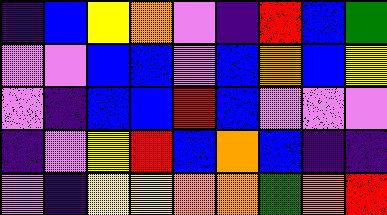[["indigo", "blue", "yellow", "orange", "violet", "indigo", "red", "blue", "green"], ["violet", "violet", "blue", "blue", "violet", "blue", "orange", "blue", "yellow"], ["violet", "indigo", "blue", "blue", "red", "blue", "violet", "violet", "violet"], ["indigo", "violet", "yellow", "red", "blue", "orange", "blue", "indigo", "indigo"], ["violet", "indigo", "yellow", "yellow", "orange", "orange", "green", "orange", "red"]]